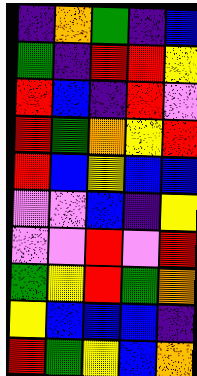[["indigo", "orange", "green", "indigo", "blue"], ["green", "indigo", "red", "red", "yellow"], ["red", "blue", "indigo", "red", "violet"], ["red", "green", "orange", "yellow", "red"], ["red", "blue", "yellow", "blue", "blue"], ["violet", "violet", "blue", "indigo", "yellow"], ["violet", "violet", "red", "violet", "red"], ["green", "yellow", "red", "green", "orange"], ["yellow", "blue", "blue", "blue", "indigo"], ["red", "green", "yellow", "blue", "orange"]]